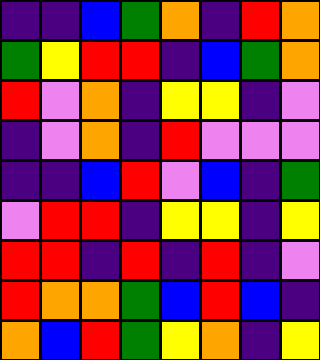[["indigo", "indigo", "blue", "green", "orange", "indigo", "red", "orange"], ["green", "yellow", "red", "red", "indigo", "blue", "green", "orange"], ["red", "violet", "orange", "indigo", "yellow", "yellow", "indigo", "violet"], ["indigo", "violet", "orange", "indigo", "red", "violet", "violet", "violet"], ["indigo", "indigo", "blue", "red", "violet", "blue", "indigo", "green"], ["violet", "red", "red", "indigo", "yellow", "yellow", "indigo", "yellow"], ["red", "red", "indigo", "red", "indigo", "red", "indigo", "violet"], ["red", "orange", "orange", "green", "blue", "red", "blue", "indigo"], ["orange", "blue", "red", "green", "yellow", "orange", "indigo", "yellow"]]